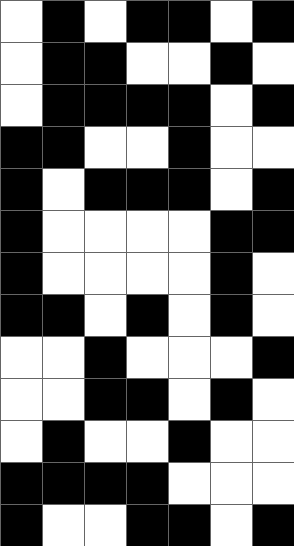[["white", "black", "white", "black", "black", "white", "black"], ["white", "black", "black", "white", "white", "black", "white"], ["white", "black", "black", "black", "black", "white", "black"], ["black", "black", "white", "white", "black", "white", "white"], ["black", "white", "black", "black", "black", "white", "black"], ["black", "white", "white", "white", "white", "black", "black"], ["black", "white", "white", "white", "white", "black", "white"], ["black", "black", "white", "black", "white", "black", "white"], ["white", "white", "black", "white", "white", "white", "black"], ["white", "white", "black", "black", "white", "black", "white"], ["white", "black", "white", "white", "black", "white", "white"], ["black", "black", "black", "black", "white", "white", "white"], ["black", "white", "white", "black", "black", "white", "black"]]